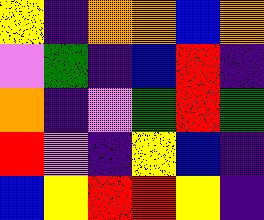[["yellow", "indigo", "orange", "orange", "blue", "orange"], ["violet", "green", "indigo", "blue", "red", "indigo"], ["orange", "indigo", "violet", "green", "red", "green"], ["red", "violet", "indigo", "yellow", "blue", "indigo"], ["blue", "yellow", "red", "red", "yellow", "indigo"]]